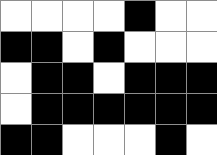[["white", "white", "white", "white", "black", "white", "white"], ["black", "black", "white", "black", "white", "white", "white"], ["white", "black", "black", "white", "black", "black", "black"], ["white", "black", "black", "black", "black", "black", "black"], ["black", "black", "white", "white", "white", "black", "white"]]